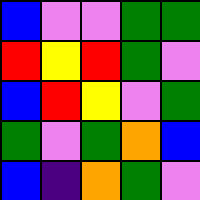[["blue", "violet", "violet", "green", "green"], ["red", "yellow", "red", "green", "violet"], ["blue", "red", "yellow", "violet", "green"], ["green", "violet", "green", "orange", "blue"], ["blue", "indigo", "orange", "green", "violet"]]